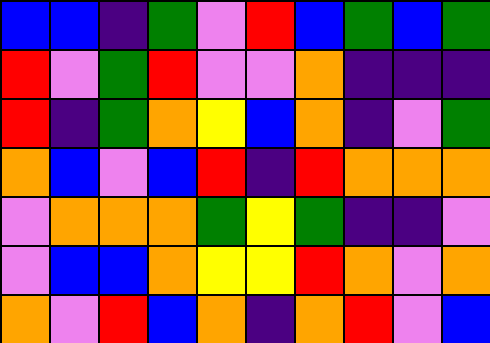[["blue", "blue", "indigo", "green", "violet", "red", "blue", "green", "blue", "green"], ["red", "violet", "green", "red", "violet", "violet", "orange", "indigo", "indigo", "indigo"], ["red", "indigo", "green", "orange", "yellow", "blue", "orange", "indigo", "violet", "green"], ["orange", "blue", "violet", "blue", "red", "indigo", "red", "orange", "orange", "orange"], ["violet", "orange", "orange", "orange", "green", "yellow", "green", "indigo", "indigo", "violet"], ["violet", "blue", "blue", "orange", "yellow", "yellow", "red", "orange", "violet", "orange"], ["orange", "violet", "red", "blue", "orange", "indigo", "orange", "red", "violet", "blue"]]